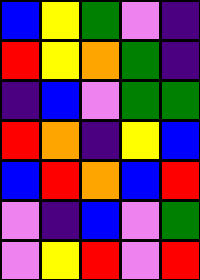[["blue", "yellow", "green", "violet", "indigo"], ["red", "yellow", "orange", "green", "indigo"], ["indigo", "blue", "violet", "green", "green"], ["red", "orange", "indigo", "yellow", "blue"], ["blue", "red", "orange", "blue", "red"], ["violet", "indigo", "blue", "violet", "green"], ["violet", "yellow", "red", "violet", "red"]]